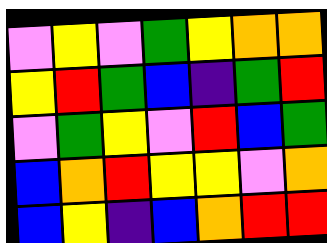[["violet", "yellow", "violet", "green", "yellow", "orange", "orange"], ["yellow", "red", "green", "blue", "indigo", "green", "red"], ["violet", "green", "yellow", "violet", "red", "blue", "green"], ["blue", "orange", "red", "yellow", "yellow", "violet", "orange"], ["blue", "yellow", "indigo", "blue", "orange", "red", "red"]]